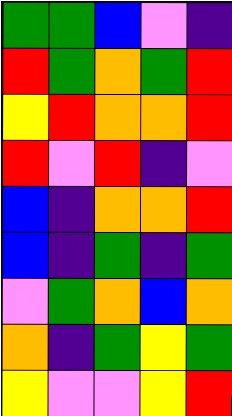[["green", "green", "blue", "violet", "indigo"], ["red", "green", "orange", "green", "red"], ["yellow", "red", "orange", "orange", "red"], ["red", "violet", "red", "indigo", "violet"], ["blue", "indigo", "orange", "orange", "red"], ["blue", "indigo", "green", "indigo", "green"], ["violet", "green", "orange", "blue", "orange"], ["orange", "indigo", "green", "yellow", "green"], ["yellow", "violet", "violet", "yellow", "red"]]